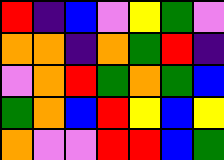[["red", "indigo", "blue", "violet", "yellow", "green", "violet"], ["orange", "orange", "indigo", "orange", "green", "red", "indigo"], ["violet", "orange", "red", "green", "orange", "green", "blue"], ["green", "orange", "blue", "red", "yellow", "blue", "yellow"], ["orange", "violet", "violet", "red", "red", "blue", "green"]]